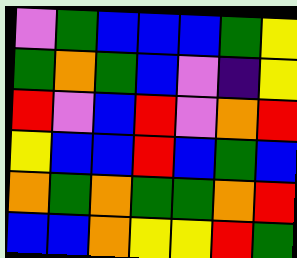[["violet", "green", "blue", "blue", "blue", "green", "yellow"], ["green", "orange", "green", "blue", "violet", "indigo", "yellow"], ["red", "violet", "blue", "red", "violet", "orange", "red"], ["yellow", "blue", "blue", "red", "blue", "green", "blue"], ["orange", "green", "orange", "green", "green", "orange", "red"], ["blue", "blue", "orange", "yellow", "yellow", "red", "green"]]